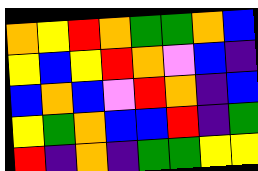[["orange", "yellow", "red", "orange", "green", "green", "orange", "blue"], ["yellow", "blue", "yellow", "red", "orange", "violet", "blue", "indigo"], ["blue", "orange", "blue", "violet", "red", "orange", "indigo", "blue"], ["yellow", "green", "orange", "blue", "blue", "red", "indigo", "green"], ["red", "indigo", "orange", "indigo", "green", "green", "yellow", "yellow"]]